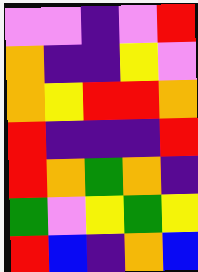[["violet", "violet", "indigo", "violet", "red"], ["orange", "indigo", "indigo", "yellow", "violet"], ["orange", "yellow", "red", "red", "orange"], ["red", "indigo", "indigo", "indigo", "red"], ["red", "orange", "green", "orange", "indigo"], ["green", "violet", "yellow", "green", "yellow"], ["red", "blue", "indigo", "orange", "blue"]]